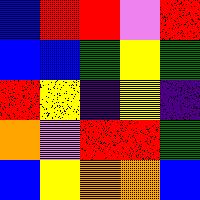[["blue", "red", "red", "violet", "red"], ["blue", "blue", "green", "yellow", "green"], ["red", "yellow", "indigo", "yellow", "indigo"], ["orange", "violet", "red", "red", "green"], ["blue", "yellow", "orange", "orange", "blue"]]